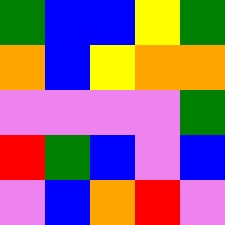[["green", "blue", "blue", "yellow", "green"], ["orange", "blue", "yellow", "orange", "orange"], ["violet", "violet", "violet", "violet", "green"], ["red", "green", "blue", "violet", "blue"], ["violet", "blue", "orange", "red", "violet"]]